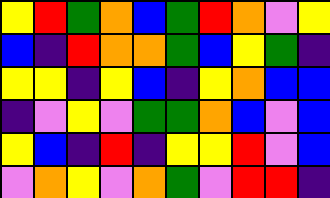[["yellow", "red", "green", "orange", "blue", "green", "red", "orange", "violet", "yellow"], ["blue", "indigo", "red", "orange", "orange", "green", "blue", "yellow", "green", "indigo"], ["yellow", "yellow", "indigo", "yellow", "blue", "indigo", "yellow", "orange", "blue", "blue"], ["indigo", "violet", "yellow", "violet", "green", "green", "orange", "blue", "violet", "blue"], ["yellow", "blue", "indigo", "red", "indigo", "yellow", "yellow", "red", "violet", "blue"], ["violet", "orange", "yellow", "violet", "orange", "green", "violet", "red", "red", "indigo"]]